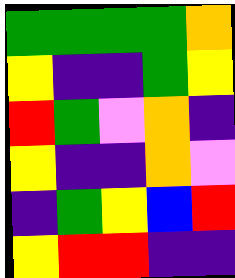[["green", "green", "green", "green", "orange"], ["yellow", "indigo", "indigo", "green", "yellow"], ["red", "green", "violet", "orange", "indigo"], ["yellow", "indigo", "indigo", "orange", "violet"], ["indigo", "green", "yellow", "blue", "red"], ["yellow", "red", "red", "indigo", "indigo"]]